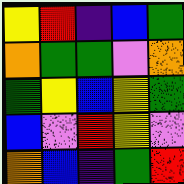[["yellow", "red", "indigo", "blue", "green"], ["orange", "green", "green", "violet", "orange"], ["green", "yellow", "blue", "yellow", "green"], ["blue", "violet", "red", "yellow", "violet"], ["orange", "blue", "indigo", "green", "red"]]